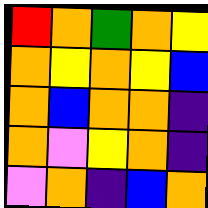[["red", "orange", "green", "orange", "yellow"], ["orange", "yellow", "orange", "yellow", "blue"], ["orange", "blue", "orange", "orange", "indigo"], ["orange", "violet", "yellow", "orange", "indigo"], ["violet", "orange", "indigo", "blue", "orange"]]